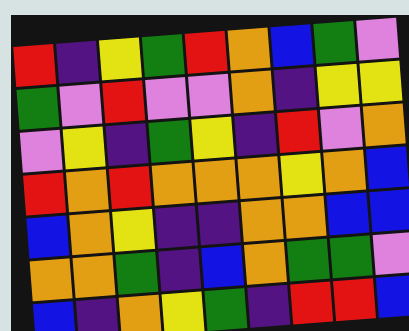[["red", "indigo", "yellow", "green", "red", "orange", "blue", "green", "violet"], ["green", "violet", "red", "violet", "violet", "orange", "indigo", "yellow", "yellow"], ["violet", "yellow", "indigo", "green", "yellow", "indigo", "red", "violet", "orange"], ["red", "orange", "red", "orange", "orange", "orange", "yellow", "orange", "blue"], ["blue", "orange", "yellow", "indigo", "indigo", "orange", "orange", "blue", "blue"], ["orange", "orange", "green", "indigo", "blue", "orange", "green", "green", "violet"], ["blue", "indigo", "orange", "yellow", "green", "indigo", "red", "red", "blue"]]